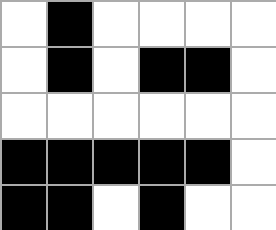[["white", "black", "white", "white", "white", "white"], ["white", "black", "white", "black", "black", "white"], ["white", "white", "white", "white", "white", "white"], ["black", "black", "black", "black", "black", "white"], ["black", "black", "white", "black", "white", "white"]]